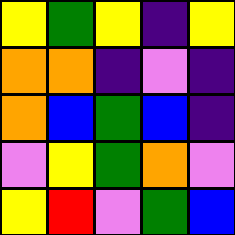[["yellow", "green", "yellow", "indigo", "yellow"], ["orange", "orange", "indigo", "violet", "indigo"], ["orange", "blue", "green", "blue", "indigo"], ["violet", "yellow", "green", "orange", "violet"], ["yellow", "red", "violet", "green", "blue"]]